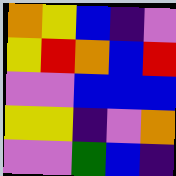[["orange", "yellow", "blue", "indigo", "violet"], ["yellow", "red", "orange", "blue", "red"], ["violet", "violet", "blue", "blue", "blue"], ["yellow", "yellow", "indigo", "violet", "orange"], ["violet", "violet", "green", "blue", "indigo"]]